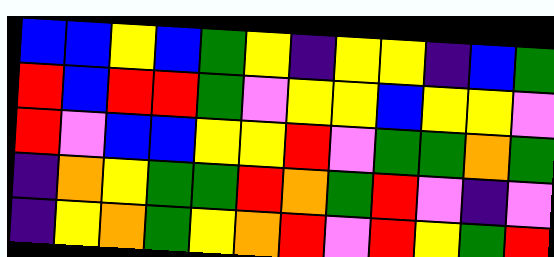[["blue", "blue", "yellow", "blue", "green", "yellow", "indigo", "yellow", "yellow", "indigo", "blue", "green"], ["red", "blue", "red", "red", "green", "violet", "yellow", "yellow", "blue", "yellow", "yellow", "violet"], ["red", "violet", "blue", "blue", "yellow", "yellow", "red", "violet", "green", "green", "orange", "green"], ["indigo", "orange", "yellow", "green", "green", "red", "orange", "green", "red", "violet", "indigo", "violet"], ["indigo", "yellow", "orange", "green", "yellow", "orange", "red", "violet", "red", "yellow", "green", "red"]]